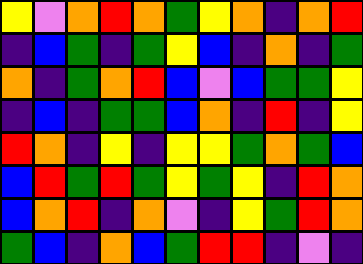[["yellow", "violet", "orange", "red", "orange", "green", "yellow", "orange", "indigo", "orange", "red"], ["indigo", "blue", "green", "indigo", "green", "yellow", "blue", "indigo", "orange", "indigo", "green"], ["orange", "indigo", "green", "orange", "red", "blue", "violet", "blue", "green", "green", "yellow"], ["indigo", "blue", "indigo", "green", "green", "blue", "orange", "indigo", "red", "indigo", "yellow"], ["red", "orange", "indigo", "yellow", "indigo", "yellow", "yellow", "green", "orange", "green", "blue"], ["blue", "red", "green", "red", "green", "yellow", "green", "yellow", "indigo", "red", "orange"], ["blue", "orange", "red", "indigo", "orange", "violet", "indigo", "yellow", "green", "red", "orange"], ["green", "blue", "indigo", "orange", "blue", "green", "red", "red", "indigo", "violet", "indigo"]]